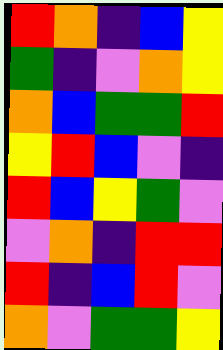[["red", "orange", "indigo", "blue", "yellow"], ["green", "indigo", "violet", "orange", "yellow"], ["orange", "blue", "green", "green", "red"], ["yellow", "red", "blue", "violet", "indigo"], ["red", "blue", "yellow", "green", "violet"], ["violet", "orange", "indigo", "red", "red"], ["red", "indigo", "blue", "red", "violet"], ["orange", "violet", "green", "green", "yellow"]]